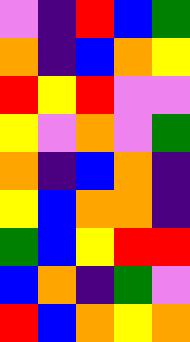[["violet", "indigo", "red", "blue", "green"], ["orange", "indigo", "blue", "orange", "yellow"], ["red", "yellow", "red", "violet", "violet"], ["yellow", "violet", "orange", "violet", "green"], ["orange", "indigo", "blue", "orange", "indigo"], ["yellow", "blue", "orange", "orange", "indigo"], ["green", "blue", "yellow", "red", "red"], ["blue", "orange", "indigo", "green", "violet"], ["red", "blue", "orange", "yellow", "orange"]]